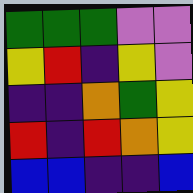[["green", "green", "green", "violet", "violet"], ["yellow", "red", "indigo", "yellow", "violet"], ["indigo", "indigo", "orange", "green", "yellow"], ["red", "indigo", "red", "orange", "yellow"], ["blue", "blue", "indigo", "indigo", "blue"]]